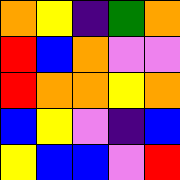[["orange", "yellow", "indigo", "green", "orange"], ["red", "blue", "orange", "violet", "violet"], ["red", "orange", "orange", "yellow", "orange"], ["blue", "yellow", "violet", "indigo", "blue"], ["yellow", "blue", "blue", "violet", "red"]]